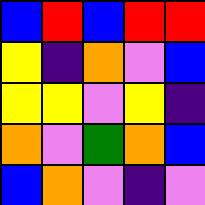[["blue", "red", "blue", "red", "red"], ["yellow", "indigo", "orange", "violet", "blue"], ["yellow", "yellow", "violet", "yellow", "indigo"], ["orange", "violet", "green", "orange", "blue"], ["blue", "orange", "violet", "indigo", "violet"]]